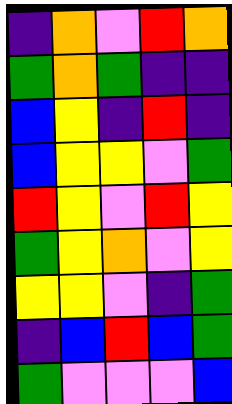[["indigo", "orange", "violet", "red", "orange"], ["green", "orange", "green", "indigo", "indigo"], ["blue", "yellow", "indigo", "red", "indigo"], ["blue", "yellow", "yellow", "violet", "green"], ["red", "yellow", "violet", "red", "yellow"], ["green", "yellow", "orange", "violet", "yellow"], ["yellow", "yellow", "violet", "indigo", "green"], ["indigo", "blue", "red", "blue", "green"], ["green", "violet", "violet", "violet", "blue"]]